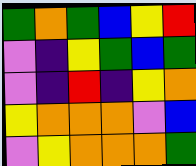[["green", "orange", "green", "blue", "yellow", "red"], ["violet", "indigo", "yellow", "green", "blue", "green"], ["violet", "indigo", "red", "indigo", "yellow", "orange"], ["yellow", "orange", "orange", "orange", "violet", "blue"], ["violet", "yellow", "orange", "orange", "orange", "green"]]